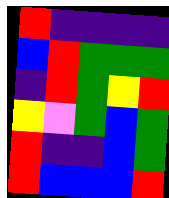[["red", "indigo", "indigo", "indigo", "indigo"], ["blue", "red", "green", "green", "green"], ["indigo", "red", "green", "yellow", "red"], ["yellow", "violet", "green", "blue", "green"], ["red", "indigo", "indigo", "blue", "green"], ["red", "blue", "blue", "blue", "red"]]